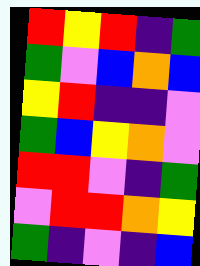[["red", "yellow", "red", "indigo", "green"], ["green", "violet", "blue", "orange", "blue"], ["yellow", "red", "indigo", "indigo", "violet"], ["green", "blue", "yellow", "orange", "violet"], ["red", "red", "violet", "indigo", "green"], ["violet", "red", "red", "orange", "yellow"], ["green", "indigo", "violet", "indigo", "blue"]]